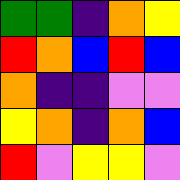[["green", "green", "indigo", "orange", "yellow"], ["red", "orange", "blue", "red", "blue"], ["orange", "indigo", "indigo", "violet", "violet"], ["yellow", "orange", "indigo", "orange", "blue"], ["red", "violet", "yellow", "yellow", "violet"]]